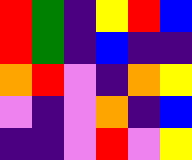[["red", "green", "indigo", "yellow", "red", "blue"], ["red", "green", "indigo", "blue", "indigo", "indigo"], ["orange", "red", "violet", "indigo", "orange", "yellow"], ["violet", "indigo", "violet", "orange", "indigo", "blue"], ["indigo", "indigo", "violet", "red", "violet", "yellow"]]